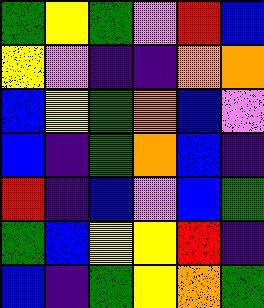[["green", "yellow", "green", "violet", "red", "blue"], ["yellow", "violet", "indigo", "indigo", "orange", "orange"], ["blue", "yellow", "green", "orange", "blue", "violet"], ["blue", "indigo", "green", "orange", "blue", "indigo"], ["red", "indigo", "blue", "violet", "blue", "green"], ["green", "blue", "yellow", "yellow", "red", "indigo"], ["blue", "indigo", "green", "yellow", "orange", "green"]]